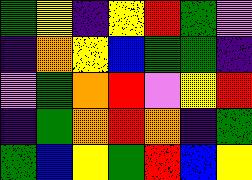[["green", "yellow", "indigo", "yellow", "red", "green", "violet"], ["indigo", "orange", "yellow", "blue", "green", "green", "indigo"], ["violet", "green", "orange", "red", "violet", "yellow", "red"], ["indigo", "green", "orange", "red", "orange", "indigo", "green"], ["green", "blue", "yellow", "green", "red", "blue", "yellow"]]